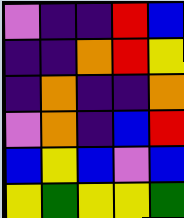[["violet", "indigo", "indigo", "red", "blue"], ["indigo", "indigo", "orange", "red", "yellow"], ["indigo", "orange", "indigo", "indigo", "orange"], ["violet", "orange", "indigo", "blue", "red"], ["blue", "yellow", "blue", "violet", "blue"], ["yellow", "green", "yellow", "yellow", "green"]]